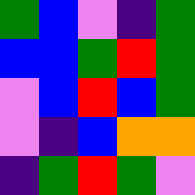[["green", "blue", "violet", "indigo", "green"], ["blue", "blue", "green", "red", "green"], ["violet", "blue", "red", "blue", "green"], ["violet", "indigo", "blue", "orange", "orange"], ["indigo", "green", "red", "green", "violet"]]